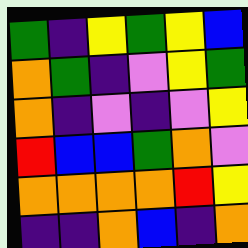[["green", "indigo", "yellow", "green", "yellow", "blue"], ["orange", "green", "indigo", "violet", "yellow", "green"], ["orange", "indigo", "violet", "indigo", "violet", "yellow"], ["red", "blue", "blue", "green", "orange", "violet"], ["orange", "orange", "orange", "orange", "red", "yellow"], ["indigo", "indigo", "orange", "blue", "indigo", "orange"]]